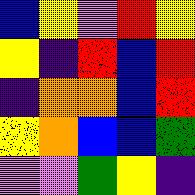[["blue", "yellow", "violet", "red", "yellow"], ["yellow", "indigo", "red", "blue", "red"], ["indigo", "orange", "orange", "blue", "red"], ["yellow", "orange", "blue", "blue", "green"], ["violet", "violet", "green", "yellow", "indigo"]]